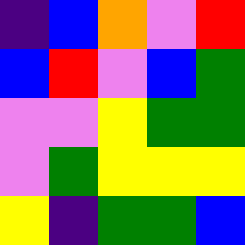[["indigo", "blue", "orange", "violet", "red"], ["blue", "red", "violet", "blue", "green"], ["violet", "violet", "yellow", "green", "green"], ["violet", "green", "yellow", "yellow", "yellow"], ["yellow", "indigo", "green", "green", "blue"]]